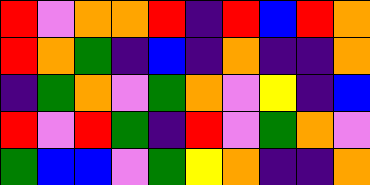[["red", "violet", "orange", "orange", "red", "indigo", "red", "blue", "red", "orange"], ["red", "orange", "green", "indigo", "blue", "indigo", "orange", "indigo", "indigo", "orange"], ["indigo", "green", "orange", "violet", "green", "orange", "violet", "yellow", "indigo", "blue"], ["red", "violet", "red", "green", "indigo", "red", "violet", "green", "orange", "violet"], ["green", "blue", "blue", "violet", "green", "yellow", "orange", "indigo", "indigo", "orange"]]